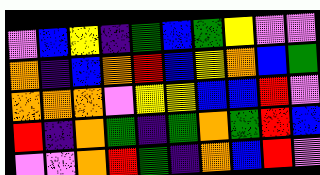[["violet", "blue", "yellow", "indigo", "green", "blue", "green", "yellow", "violet", "violet"], ["orange", "indigo", "blue", "orange", "red", "blue", "yellow", "orange", "blue", "green"], ["orange", "orange", "orange", "violet", "yellow", "yellow", "blue", "blue", "red", "violet"], ["red", "indigo", "orange", "green", "indigo", "green", "orange", "green", "red", "blue"], ["violet", "violet", "orange", "red", "green", "indigo", "orange", "blue", "red", "violet"]]